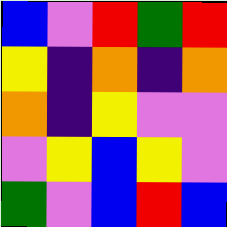[["blue", "violet", "red", "green", "red"], ["yellow", "indigo", "orange", "indigo", "orange"], ["orange", "indigo", "yellow", "violet", "violet"], ["violet", "yellow", "blue", "yellow", "violet"], ["green", "violet", "blue", "red", "blue"]]